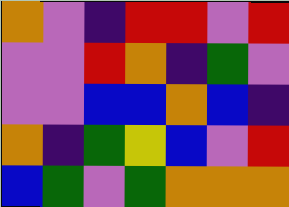[["orange", "violet", "indigo", "red", "red", "violet", "red"], ["violet", "violet", "red", "orange", "indigo", "green", "violet"], ["violet", "violet", "blue", "blue", "orange", "blue", "indigo"], ["orange", "indigo", "green", "yellow", "blue", "violet", "red"], ["blue", "green", "violet", "green", "orange", "orange", "orange"]]